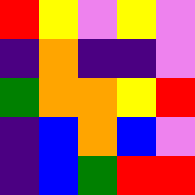[["red", "yellow", "violet", "yellow", "violet"], ["indigo", "orange", "indigo", "indigo", "violet"], ["green", "orange", "orange", "yellow", "red"], ["indigo", "blue", "orange", "blue", "violet"], ["indigo", "blue", "green", "red", "red"]]